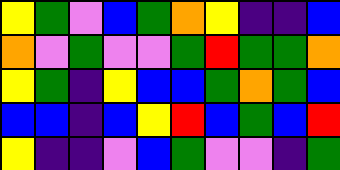[["yellow", "green", "violet", "blue", "green", "orange", "yellow", "indigo", "indigo", "blue"], ["orange", "violet", "green", "violet", "violet", "green", "red", "green", "green", "orange"], ["yellow", "green", "indigo", "yellow", "blue", "blue", "green", "orange", "green", "blue"], ["blue", "blue", "indigo", "blue", "yellow", "red", "blue", "green", "blue", "red"], ["yellow", "indigo", "indigo", "violet", "blue", "green", "violet", "violet", "indigo", "green"]]